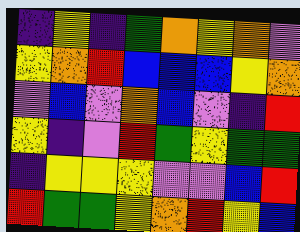[["indigo", "yellow", "indigo", "green", "orange", "yellow", "orange", "violet"], ["yellow", "orange", "red", "blue", "blue", "blue", "yellow", "orange"], ["violet", "blue", "violet", "orange", "blue", "violet", "indigo", "red"], ["yellow", "indigo", "violet", "red", "green", "yellow", "green", "green"], ["indigo", "yellow", "yellow", "yellow", "violet", "violet", "blue", "red"], ["red", "green", "green", "yellow", "orange", "red", "yellow", "blue"]]